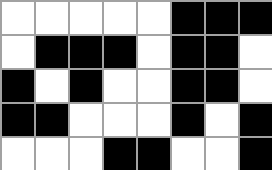[["white", "white", "white", "white", "white", "black", "black", "black"], ["white", "black", "black", "black", "white", "black", "black", "white"], ["black", "white", "black", "white", "white", "black", "black", "white"], ["black", "black", "white", "white", "white", "black", "white", "black"], ["white", "white", "white", "black", "black", "white", "white", "black"]]